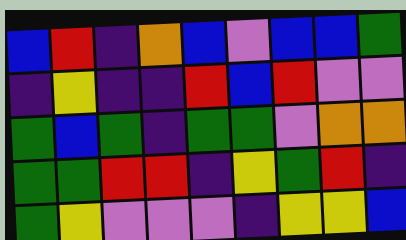[["blue", "red", "indigo", "orange", "blue", "violet", "blue", "blue", "green"], ["indigo", "yellow", "indigo", "indigo", "red", "blue", "red", "violet", "violet"], ["green", "blue", "green", "indigo", "green", "green", "violet", "orange", "orange"], ["green", "green", "red", "red", "indigo", "yellow", "green", "red", "indigo"], ["green", "yellow", "violet", "violet", "violet", "indigo", "yellow", "yellow", "blue"]]